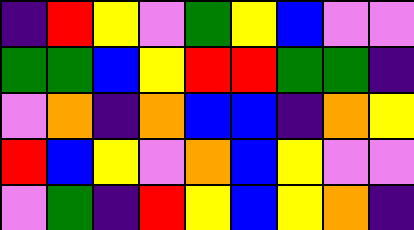[["indigo", "red", "yellow", "violet", "green", "yellow", "blue", "violet", "violet"], ["green", "green", "blue", "yellow", "red", "red", "green", "green", "indigo"], ["violet", "orange", "indigo", "orange", "blue", "blue", "indigo", "orange", "yellow"], ["red", "blue", "yellow", "violet", "orange", "blue", "yellow", "violet", "violet"], ["violet", "green", "indigo", "red", "yellow", "blue", "yellow", "orange", "indigo"]]